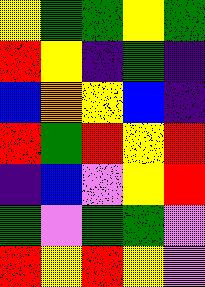[["yellow", "green", "green", "yellow", "green"], ["red", "yellow", "indigo", "green", "indigo"], ["blue", "orange", "yellow", "blue", "indigo"], ["red", "green", "red", "yellow", "red"], ["indigo", "blue", "violet", "yellow", "red"], ["green", "violet", "green", "green", "violet"], ["red", "yellow", "red", "yellow", "violet"]]